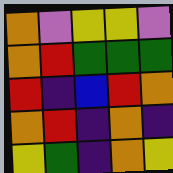[["orange", "violet", "yellow", "yellow", "violet"], ["orange", "red", "green", "green", "green"], ["red", "indigo", "blue", "red", "orange"], ["orange", "red", "indigo", "orange", "indigo"], ["yellow", "green", "indigo", "orange", "yellow"]]